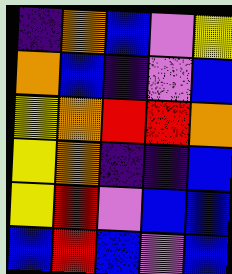[["indigo", "orange", "blue", "violet", "yellow"], ["orange", "blue", "indigo", "violet", "blue"], ["yellow", "orange", "red", "red", "orange"], ["yellow", "orange", "indigo", "indigo", "blue"], ["yellow", "red", "violet", "blue", "blue"], ["blue", "red", "blue", "violet", "blue"]]